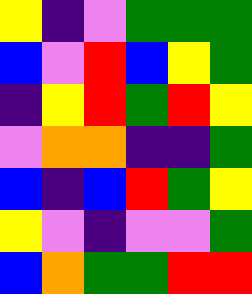[["yellow", "indigo", "violet", "green", "green", "green"], ["blue", "violet", "red", "blue", "yellow", "green"], ["indigo", "yellow", "red", "green", "red", "yellow"], ["violet", "orange", "orange", "indigo", "indigo", "green"], ["blue", "indigo", "blue", "red", "green", "yellow"], ["yellow", "violet", "indigo", "violet", "violet", "green"], ["blue", "orange", "green", "green", "red", "red"]]